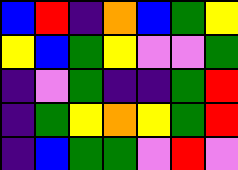[["blue", "red", "indigo", "orange", "blue", "green", "yellow"], ["yellow", "blue", "green", "yellow", "violet", "violet", "green"], ["indigo", "violet", "green", "indigo", "indigo", "green", "red"], ["indigo", "green", "yellow", "orange", "yellow", "green", "red"], ["indigo", "blue", "green", "green", "violet", "red", "violet"]]